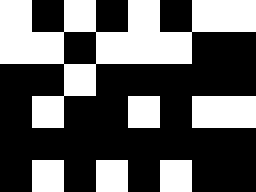[["white", "black", "white", "black", "white", "black", "white", "white"], ["white", "white", "black", "white", "white", "white", "black", "black"], ["black", "black", "white", "black", "black", "black", "black", "black"], ["black", "white", "black", "black", "white", "black", "white", "white"], ["black", "black", "black", "black", "black", "black", "black", "black"], ["black", "white", "black", "white", "black", "white", "black", "black"]]